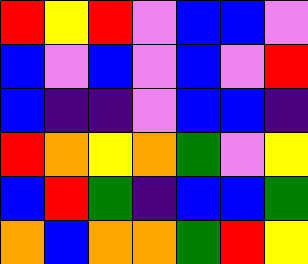[["red", "yellow", "red", "violet", "blue", "blue", "violet"], ["blue", "violet", "blue", "violet", "blue", "violet", "red"], ["blue", "indigo", "indigo", "violet", "blue", "blue", "indigo"], ["red", "orange", "yellow", "orange", "green", "violet", "yellow"], ["blue", "red", "green", "indigo", "blue", "blue", "green"], ["orange", "blue", "orange", "orange", "green", "red", "yellow"]]